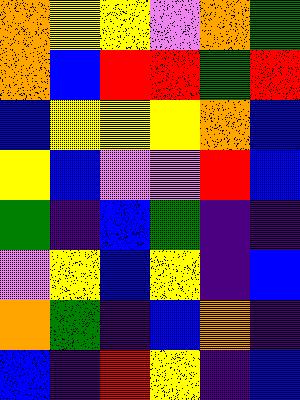[["orange", "yellow", "yellow", "violet", "orange", "green"], ["orange", "blue", "red", "red", "green", "red"], ["blue", "yellow", "yellow", "yellow", "orange", "blue"], ["yellow", "blue", "violet", "violet", "red", "blue"], ["green", "indigo", "blue", "green", "indigo", "indigo"], ["violet", "yellow", "blue", "yellow", "indigo", "blue"], ["orange", "green", "indigo", "blue", "orange", "indigo"], ["blue", "indigo", "red", "yellow", "indigo", "blue"]]